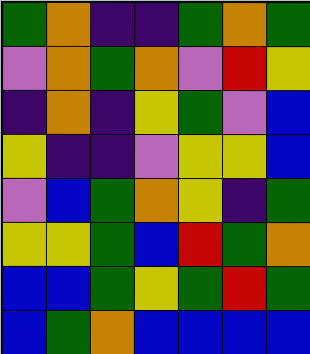[["green", "orange", "indigo", "indigo", "green", "orange", "green"], ["violet", "orange", "green", "orange", "violet", "red", "yellow"], ["indigo", "orange", "indigo", "yellow", "green", "violet", "blue"], ["yellow", "indigo", "indigo", "violet", "yellow", "yellow", "blue"], ["violet", "blue", "green", "orange", "yellow", "indigo", "green"], ["yellow", "yellow", "green", "blue", "red", "green", "orange"], ["blue", "blue", "green", "yellow", "green", "red", "green"], ["blue", "green", "orange", "blue", "blue", "blue", "blue"]]